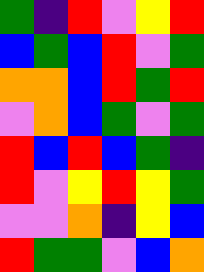[["green", "indigo", "red", "violet", "yellow", "red"], ["blue", "green", "blue", "red", "violet", "green"], ["orange", "orange", "blue", "red", "green", "red"], ["violet", "orange", "blue", "green", "violet", "green"], ["red", "blue", "red", "blue", "green", "indigo"], ["red", "violet", "yellow", "red", "yellow", "green"], ["violet", "violet", "orange", "indigo", "yellow", "blue"], ["red", "green", "green", "violet", "blue", "orange"]]